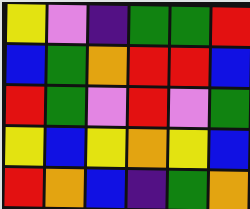[["yellow", "violet", "indigo", "green", "green", "red"], ["blue", "green", "orange", "red", "red", "blue"], ["red", "green", "violet", "red", "violet", "green"], ["yellow", "blue", "yellow", "orange", "yellow", "blue"], ["red", "orange", "blue", "indigo", "green", "orange"]]